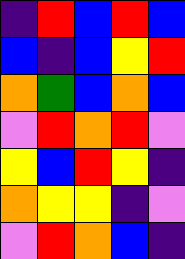[["indigo", "red", "blue", "red", "blue"], ["blue", "indigo", "blue", "yellow", "red"], ["orange", "green", "blue", "orange", "blue"], ["violet", "red", "orange", "red", "violet"], ["yellow", "blue", "red", "yellow", "indigo"], ["orange", "yellow", "yellow", "indigo", "violet"], ["violet", "red", "orange", "blue", "indigo"]]